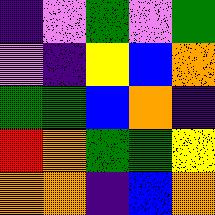[["indigo", "violet", "green", "violet", "green"], ["violet", "indigo", "yellow", "blue", "orange"], ["green", "green", "blue", "orange", "indigo"], ["red", "orange", "green", "green", "yellow"], ["orange", "orange", "indigo", "blue", "orange"]]